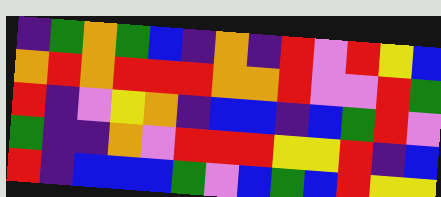[["indigo", "green", "orange", "green", "blue", "indigo", "orange", "indigo", "red", "violet", "red", "yellow", "blue"], ["orange", "red", "orange", "red", "red", "red", "orange", "orange", "red", "violet", "violet", "red", "green"], ["red", "indigo", "violet", "yellow", "orange", "indigo", "blue", "blue", "indigo", "blue", "green", "red", "violet"], ["green", "indigo", "indigo", "orange", "violet", "red", "red", "red", "yellow", "yellow", "red", "indigo", "blue"], ["red", "indigo", "blue", "blue", "blue", "green", "violet", "blue", "green", "blue", "red", "yellow", "yellow"]]